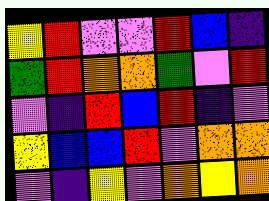[["yellow", "red", "violet", "violet", "red", "blue", "indigo"], ["green", "red", "orange", "orange", "green", "violet", "red"], ["violet", "indigo", "red", "blue", "red", "indigo", "violet"], ["yellow", "blue", "blue", "red", "violet", "orange", "orange"], ["violet", "indigo", "yellow", "violet", "orange", "yellow", "orange"]]